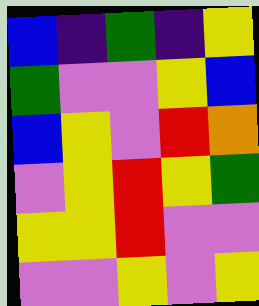[["blue", "indigo", "green", "indigo", "yellow"], ["green", "violet", "violet", "yellow", "blue"], ["blue", "yellow", "violet", "red", "orange"], ["violet", "yellow", "red", "yellow", "green"], ["yellow", "yellow", "red", "violet", "violet"], ["violet", "violet", "yellow", "violet", "yellow"]]